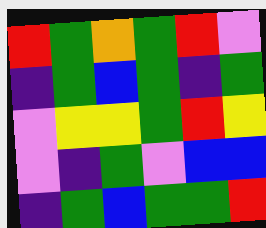[["red", "green", "orange", "green", "red", "violet"], ["indigo", "green", "blue", "green", "indigo", "green"], ["violet", "yellow", "yellow", "green", "red", "yellow"], ["violet", "indigo", "green", "violet", "blue", "blue"], ["indigo", "green", "blue", "green", "green", "red"]]